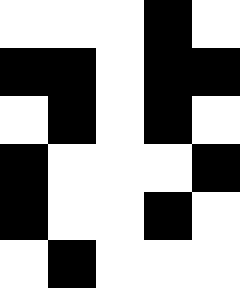[["white", "white", "white", "black", "white"], ["black", "black", "white", "black", "black"], ["white", "black", "white", "black", "white"], ["black", "white", "white", "white", "black"], ["black", "white", "white", "black", "white"], ["white", "black", "white", "white", "white"]]